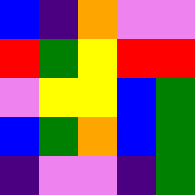[["blue", "indigo", "orange", "violet", "violet"], ["red", "green", "yellow", "red", "red"], ["violet", "yellow", "yellow", "blue", "green"], ["blue", "green", "orange", "blue", "green"], ["indigo", "violet", "violet", "indigo", "green"]]